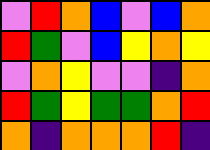[["violet", "red", "orange", "blue", "violet", "blue", "orange"], ["red", "green", "violet", "blue", "yellow", "orange", "yellow"], ["violet", "orange", "yellow", "violet", "violet", "indigo", "orange"], ["red", "green", "yellow", "green", "green", "orange", "red"], ["orange", "indigo", "orange", "orange", "orange", "red", "indigo"]]